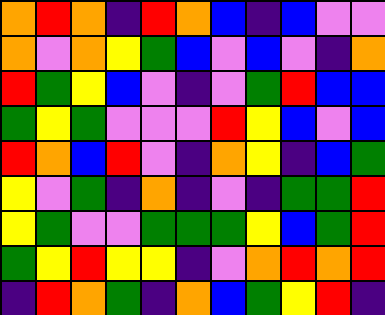[["orange", "red", "orange", "indigo", "red", "orange", "blue", "indigo", "blue", "violet", "violet"], ["orange", "violet", "orange", "yellow", "green", "blue", "violet", "blue", "violet", "indigo", "orange"], ["red", "green", "yellow", "blue", "violet", "indigo", "violet", "green", "red", "blue", "blue"], ["green", "yellow", "green", "violet", "violet", "violet", "red", "yellow", "blue", "violet", "blue"], ["red", "orange", "blue", "red", "violet", "indigo", "orange", "yellow", "indigo", "blue", "green"], ["yellow", "violet", "green", "indigo", "orange", "indigo", "violet", "indigo", "green", "green", "red"], ["yellow", "green", "violet", "violet", "green", "green", "green", "yellow", "blue", "green", "red"], ["green", "yellow", "red", "yellow", "yellow", "indigo", "violet", "orange", "red", "orange", "red"], ["indigo", "red", "orange", "green", "indigo", "orange", "blue", "green", "yellow", "red", "indigo"]]